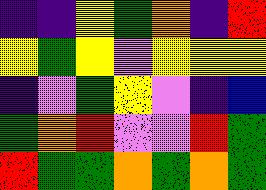[["indigo", "indigo", "yellow", "green", "orange", "indigo", "red"], ["yellow", "green", "yellow", "violet", "yellow", "yellow", "yellow"], ["indigo", "violet", "green", "yellow", "violet", "indigo", "blue"], ["green", "orange", "red", "violet", "violet", "red", "green"], ["red", "green", "green", "orange", "green", "orange", "green"]]